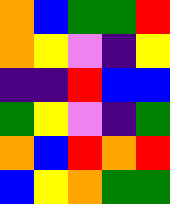[["orange", "blue", "green", "green", "red"], ["orange", "yellow", "violet", "indigo", "yellow"], ["indigo", "indigo", "red", "blue", "blue"], ["green", "yellow", "violet", "indigo", "green"], ["orange", "blue", "red", "orange", "red"], ["blue", "yellow", "orange", "green", "green"]]